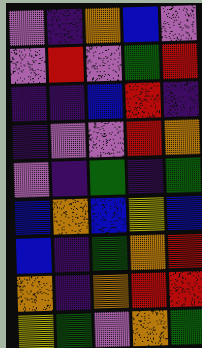[["violet", "indigo", "orange", "blue", "violet"], ["violet", "red", "violet", "green", "red"], ["indigo", "indigo", "blue", "red", "indigo"], ["indigo", "violet", "violet", "red", "orange"], ["violet", "indigo", "green", "indigo", "green"], ["blue", "orange", "blue", "yellow", "blue"], ["blue", "indigo", "green", "orange", "red"], ["orange", "indigo", "orange", "red", "red"], ["yellow", "green", "violet", "orange", "green"]]